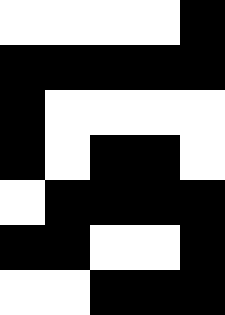[["white", "white", "white", "white", "black"], ["black", "black", "black", "black", "black"], ["black", "white", "white", "white", "white"], ["black", "white", "black", "black", "white"], ["white", "black", "black", "black", "black"], ["black", "black", "white", "white", "black"], ["white", "white", "black", "black", "black"]]